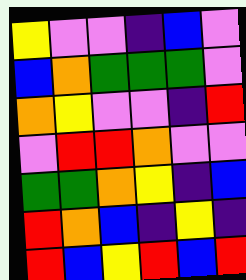[["yellow", "violet", "violet", "indigo", "blue", "violet"], ["blue", "orange", "green", "green", "green", "violet"], ["orange", "yellow", "violet", "violet", "indigo", "red"], ["violet", "red", "red", "orange", "violet", "violet"], ["green", "green", "orange", "yellow", "indigo", "blue"], ["red", "orange", "blue", "indigo", "yellow", "indigo"], ["red", "blue", "yellow", "red", "blue", "red"]]